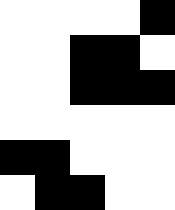[["white", "white", "white", "white", "black"], ["white", "white", "black", "black", "white"], ["white", "white", "black", "black", "black"], ["white", "white", "white", "white", "white"], ["black", "black", "white", "white", "white"], ["white", "black", "black", "white", "white"]]